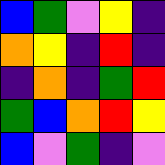[["blue", "green", "violet", "yellow", "indigo"], ["orange", "yellow", "indigo", "red", "indigo"], ["indigo", "orange", "indigo", "green", "red"], ["green", "blue", "orange", "red", "yellow"], ["blue", "violet", "green", "indigo", "violet"]]